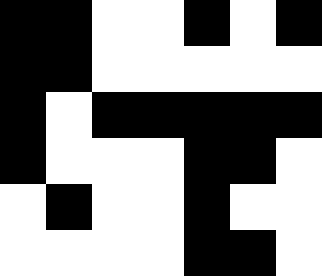[["black", "black", "white", "white", "black", "white", "black"], ["black", "black", "white", "white", "white", "white", "white"], ["black", "white", "black", "black", "black", "black", "black"], ["black", "white", "white", "white", "black", "black", "white"], ["white", "black", "white", "white", "black", "white", "white"], ["white", "white", "white", "white", "black", "black", "white"]]